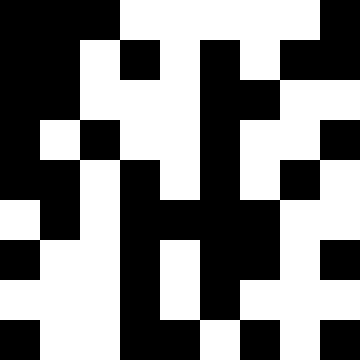[["black", "black", "black", "white", "white", "white", "white", "white", "black"], ["black", "black", "white", "black", "white", "black", "white", "black", "black"], ["black", "black", "white", "white", "white", "black", "black", "white", "white"], ["black", "white", "black", "white", "white", "black", "white", "white", "black"], ["black", "black", "white", "black", "white", "black", "white", "black", "white"], ["white", "black", "white", "black", "black", "black", "black", "white", "white"], ["black", "white", "white", "black", "white", "black", "black", "white", "black"], ["white", "white", "white", "black", "white", "black", "white", "white", "white"], ["black", "white", "white", "black", "black", "white", "black", "white", "black"]]